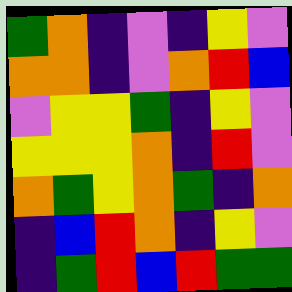[["green", "orange", "indigo", "violet", "indigo", "yellow", "violet"], ["orange", "orange", "indigo", "violet", "orange", "red", "blue"], ["violet", "yellow", "yellow", "green", "indigo", "yellow", "violet"], ["yellow", "yellow", "yellow", "orange", "indigo", "red", "violet"], ["orange", "green", "yellow", "orange", "green", "indigo", "orange"], ["indigo", "blue", "red", "orange", "indigo", "yellow", "violet"], ["indigo", "green", "red", "blue", "red", "green", "green"]]